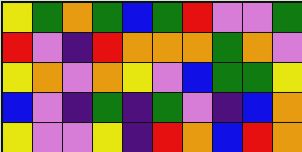[["yellow", "green", "orange", "green", "blue", "green", "red", "violet", "violet", "green"], ["red", "violet", "indigo", "red", "orange", "orange", "orange", "green", "orange", "violet"], ["yellow", "orange", "violet", "orange", "yellow", "violet", "blue", "green", "green", "yellow"], ["blue", "violet", "indigo", "green", "indigo", "green", "violet", "indigo", "blue", "orange"], ["yellow", "violet", "violet", "yellow", "indigo", "red", "orange", "blue", "red", "orange"]]